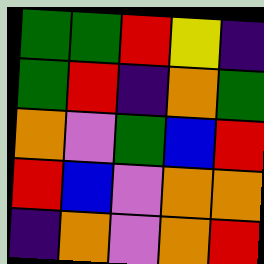[["green", "green", "red", "yellow", "indigo"], ["green", "red", "indigo", "orange", "green"], ["orange", "violet", "green", "blue", "red"], ["red", "blue", "violet", "orange", "orange"], ["indigo", "orange", "violet", "orange", "red"]]